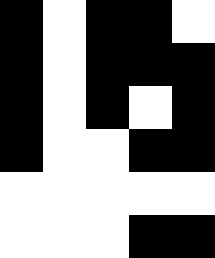[["black", "white", "black", "black", "white"], ["black", "white", "black", "black", "black"], ["black", "white", "black", "white", "black"], ["black", "white", "white", "black", "black"], ["white", "white", "white", "white", "white"], ["white", "white", "white", "black", "black"]]